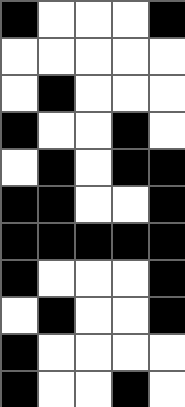[["black", "white", "white", "white", "black"], ["white", "white", "white", "white", "white"], ["white", "black", "white", "white", "white"], ["black", "white", "white", "black", "white"], ["white", "black", "white", "black", "black"], ["black", "black", "white", "white", "black"], ["black", "black", "black", "black", "black"], ["black", "white", "white", "white", "black"], ["white", "black", "white", "white", "black"], ["black", "white", "white", "white", "white"], ["black", "white", "white", "black", "white"]]